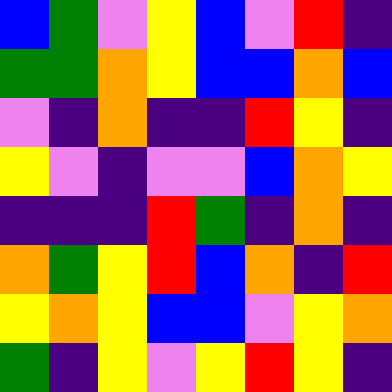[["blue", "green", "violet", "yellow", "blue", "violet", "red", "indigo"], ["green", "green", "orange", "yellow", "blue", "blue", "orange", "blue"], ["violet", "indigo", "orange", "indigo", "indigo", "red", "yellow", "indigo"], ["yellow", "violet", "indigo", "violet", "violet", "blue", "orange", "yellow"], ["indigo", "indigo", "indigo", "red", "green", "indigo", "orange", "indigo"], ["orange", "green", "yellow", "red", "blue", "orange", "indigo", "red"], ["yellow", "orange", "yellow", "blue", "blue", "violet", "yellow", "orange"], ["green", "indigo", "yellow", "violet", "yellow", "red", "yellow", "indigo"]]